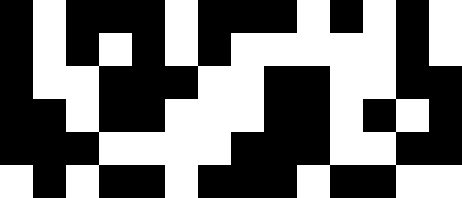[["black", "white", "black", "black", "black", "white", "black", "black", "black", "white", "black", "white", "black", "white"], ["black", "white", "black", "white", "black", "white", "black", "white", "white", "white", "white", "white", "black", "white"], ["black", "white", "white", "black", "black", "black", "white", "white", "black", "black", "white", "white", "black", "black"], ["black", "black", "white", "black", "black", "white", "white", "white", "black", "black", "white", "black", "white", "black"], ["black", "black", "black", "white", "white", "white", "white", "black", "black", "black", "white", "white", "black", "black"], ["white", "black", "white", "black", "black", "white", "black", "black", "black", "white", "black", "black", "white", "white"]]